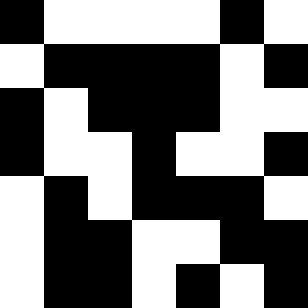[["black", "white", "white", "white", "white", "black", "white"], ["white", "black", "black", "black", "black", "white", "black"], ["black", "white", "black", "black", "black", "white", "white"], ["black", "white", "white", "black", "white", "white", "black"], ["white", "black", "white", "black", "black", "black", "white"], ["white", "black", "black", "white", "white", "black", "black"], ["white", "black", "black", "white", "black", "white", "black"]]